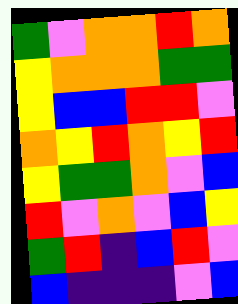[["green", "violet", "orange", "orange", "red", "orange"], ["yellow", "orange", "orange", "orange", "green", "green"], ["yellow", "blue", "blue", "red", "red", "violet"], ["orange", "yellow", "red", "orange", "yellow", "red"], ["yellow", "green", "green", "orange", "violet", "blue"], ["red", "violet", "orange", "violet", "blue", "yellow"], ["green", "red", "indigo", "blue", "red", "violet"], ["blue", "indigo", "indigo", "indigo", "violet", "blue"]]